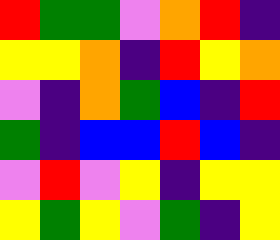[["red", "green", "green", "violet", "orange", "red", "indigo"], ["yellow", "yellow", "orange", "indigo", "red", "yellow", "orange"], ["violet", "indigo", "orange", "green", "blue", "indigo", "red"], ["green", "indigo", "blue", "blue", "red", "blue", "indigo"], ["violet", "red", "violet", "yellow", "indigo", "yellow", "yellow"], ["yellow", "green", "yellow", "violet", "green", "indigo", "yellow"]]